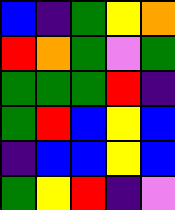[["blue", "indigo", "green", "yellow", "orange"], ["red", "orange", "green", "violet", "green"], ["green", "green", "green", "red", "indigo"], ["green", "red", "blue", "yellow", "blue"], ["indigo", "blue", "blue", "yellow", "blue"], ["green", "yellow", "red", "indigo", "violet"]]